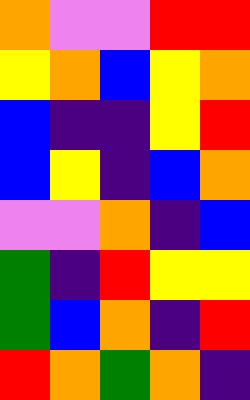[["orange", "violet", "violet", "red", "red"], ["yellow", "orange", "blue", "yellow", "orange"], ["blue", "indigo", "indigo", "yellow", "red"], ["blue", "yellow", "indigo", "blue", "orange"], ["violet", "violet", "orange", "indigo", "blue"], ["green", "indigo", "red", "yellow", "yellow"], ["green", "blue", "orange", "indigo", "red"], ["red", "orange", "green", "orange", "indigo"]]